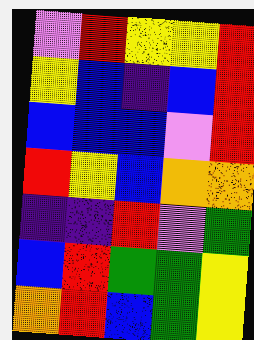[["violet", "red", "yellow", "yellow", "red"], ["yellow", "blue", "indigo", "blue", "red"], ["blue", "blue", "blue", "violet", "red"], ["red", "yellow", "blue", "orange", "orange"], ["indigo", "indigo", "red", "violet", "green"], ["blue", "red", "green", "green", "yellow"], ["orange", "red", "blue", "green", "yellow"]]